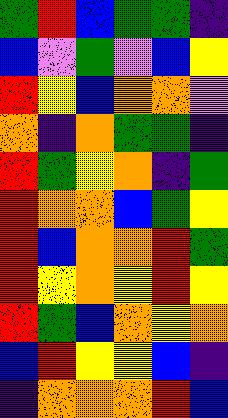[["green", "red", "blue", "green", "green", "indigo"], ["blue", "violet", "green", "violet", "blue", "yellow"], ["red", "yellow", "blue", "orange", "orange", "violet"], ["orange", "indigo", "orange", "green", "green", "indigo"], ["red", "green", "yellow", "orange", "indigo", "green"], ["red", "orange", "orange", "blue", "green", "yellow"], ["red", "blue", "orange", "orange", "red", "green"], ["red", "yellow", "orange", "yellow", "red", "yellow"], ["red", "green", "blue", "orange", "yellow", "orange"], ["blue", "red", "yellow", "yellow", "blue", "indigo"], ["indigo", "orange", "orange", "orange", "red", "blue"]]